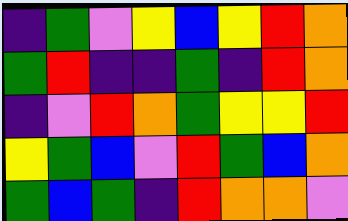[["indigo", "green", "violet", "yellow", "blue", "yellow", "red", "orange"], ["green", "red", "indigo", "indigo", "green", "indigo", "red", "orange"], ["indigo", "violet", "red", "orange", "green", "yellow", "yellow", "red"], ["yellow", "green", "blue", "violet", "red", "green", "blue", "orange"], ["green", "blue", "green", "indigo", "red", "orange", "orange", "violet"]]